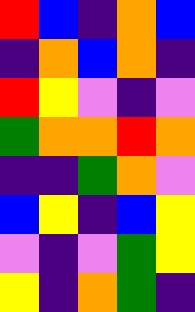[["red", "blue", "indigo", "orange", "blue"], ["indigo", "orange", "blue", "orange", "indigo"], ["red", "yellow", "violet", "indigo", "violet"], ["green", "orange", "orange", "red", "orange"], ["indigo", "indigo", "green", "orange", "violet"], ["blue", "yellow", "indigo", "blue", "yellow"], ["violet", "indigo", "violet", "green", "yellow"], ["yellow", "indigo", "orange", "green", "indigo"]]